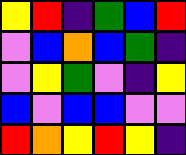[["yellow", "red", "indigo", "green", "blue", "red"], ["violet", "blue", "orange", "blue", "green", "indigo"], ["violet", "yellow", "green", "violet", "indigo", "yellow"], ["blue", "violet", "blue", "blue", "violet", "violet"], ["red", "orange", "yellow", "red", "yellow", "indigo"]]